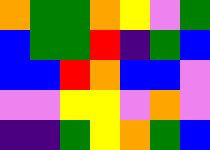[["orange", "green", "green", "orange", "yellow", "violet", "green"], ["blue", "green", "green", "red", "indigo", "green", "blue"], ["blue", "blue", "red", "orange", "blue", "blue", "violet"], ["violet", "violet", "yellow", "yellow", "violet", "orange", "violet"], ["indigo", "indigo", "green", "yellow", "orange", "green", "blue"]]